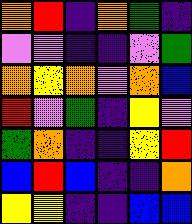[["orange", "red", "indigo", "orange", "green", "indigo"], ["violet", "violet", "indigo", "indigo", "violet", "green"], ["orange", "yellow", "orange", "violet", "orange", "blue"], ["red", "violet", "green", "indigo", "yellow", "violet"], ["green", "orange", "indigo", "indigo", "yellow", "red"], ["blue", "red", "blue", "indigo", "indigo", "orange"], ["yellow", "yellow", "indigo", "indigo", "blue", "blue"]]